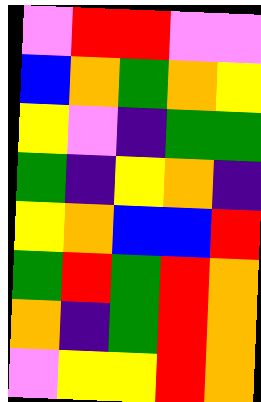[["violet", "red", "red", "violet", "violet"], ["blue", "orange", "green", "orange", "yellow"], ["yellow", "violet", "indigo", "green", "green"], ["green", "indigo", "yellow", "orange", "indigo"], ["yellow", "orange", "blue", "blue", "red"], ["green", "red", "green", "red", "orange"], ["orange", "indigo", "green", "red", "orange"], ["violet", "yellow", "yellow", "red", "orange"]]